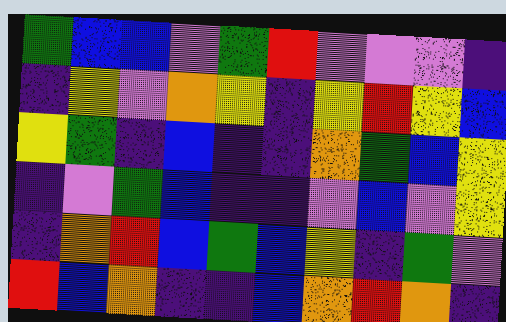[["green", "blue", "blue", "violet", "green", "red", "violet", "violet", "violet", "indigo"], ["indigo", "yellow", "violet", "orange", "yellow", "indigo", "yellow", "red", "yellow", "blue"], ["yellow", "green", "indigo", "blue", "indigo", "indigo", "orange", "green", "blue", "yellow"], ["indigo", "violet", "green", "blue", "indigo", "indigo", "violet", "blue", "violet", "yellow"], ["indigo", "orange", "red", "blue", "green", "blue", "yellow", "indigo", "green", "violet"], ["red", "blue", "orange", "indigo", "indigo", "blue", "orange", "red", "orange", "indigo"]]